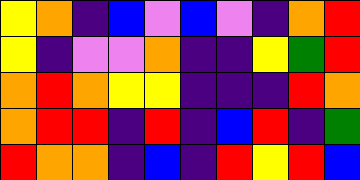[["yellow", "orange", "indigo", "blue", "violet", "blue", "violet", "indigo", "orange", "red"], ["yellow", "indigo", "violet", "violet", "orange", "indigo", "indigo", "yellow", "green", "red"], ["orange", "red", "orange", "yellow", "yellow", "indigo", "indigo", "indigo", "red", "orange"], ["orange", "red", "red", "indigo", "red", "indigo", "blue", "red", "indigo", "green"], ["red", "orange", "orange", "indigo", "blue", "indigo", "red", "yellow", "red", "blue"]]